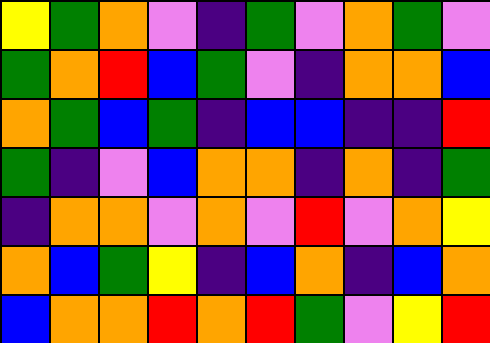[["yellow", "green", "orange", "violet", "indigo", "green", "violet", "orange", "green", "violet"], ["green", "orange", "red", "blue", "green", "violet", "indigo", "orange", "orange", "blue"], ["orange", "green", "blue", "green", "indigo", "blue", "blue", "indigo", "indigo", "red"], ["green", "indigo", "violet", "blue", "orange", "orange", "indigo", "orange", "indigo", "green"], ["indigo", "orange", "orange", "violet", "orange", "violet", "red", "violet", "orange", "yellow"], ["orange", "blue", "green", "yellow", "indigo", "blue", "orange", "indigo", "blue", "orange"], ["blue", "orange", "orange", "red", "orange", "red", "green", "violet", "yellow", "red"]]